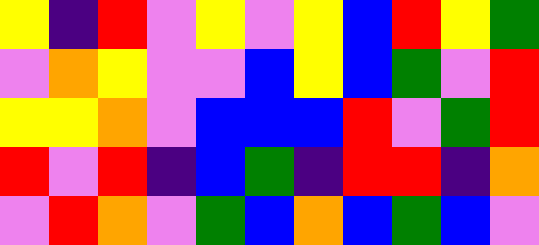[["yellow", "indigo", "red", "violet", "yellow", "violet", "yellow", "blue", "red", "yellow", "green"], ["violet", "orange", "yellow", "violet", "violet", "blue", "yellow", "blue", "green", "violet", "red"], ["yellow", "yellow", "orange", "violet", "blue", "blue", "blue", "red", "violet", "green", "red"], ["red", "violet", "red", "indigo", "blue", "green", "indigo", "red", "red", "indigo", "orange"], ["violet", "red", "orange", "violet", "green", "blue", "orange", "blue", "green", "blue", "violet"]]